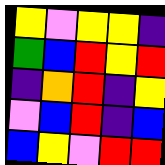[["yellow", "violet", "yellow", "yellow", "indigo"], ["green", "blue", "red", "yellow", "red"], ["indigo", "orange", "red", "indigo", "yellow"], ["violet", "blue", "red", "indigo", "blue"], ["blue", "yellow", "violet", "red", "red"]]